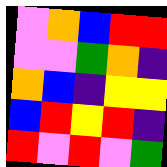[["violet", "orange", "blue", "red", "red"], ["violet", "violet", "green", "orange", "indigo"], ["orange", "blue", "indigo", "yellow", "yellow"], ["blue", "red", "yellow", "red", "indigo"], ["red", "violet", "red", "violet", "green"]]